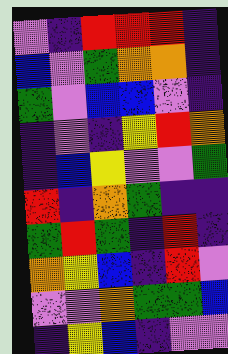[["violet", "indigo", "red", "red", "red", "indigo"], ["blue", "violet", "green", "orange", "orange", "indigo"], ["green", "violet", "blue", "blue", "violet", "indigo"], ["indigo", "violet", "indigo", "yellow", "red", "orange"], ["indigo", "blue", "yellow", "violet", "violet", "green"], ["red", "indigo", "orange", "green", "indigo", "indigo"], ["green", "red", "green", "indigo", "red", "indigo"], ["orange", "yellow", "blue", "indigo", "red", "violet"], ["violet", "violet", "orange", "green", "green", "blue"], ["indigo", "yellow", "blue", "indigo", "violet", "violet"]]